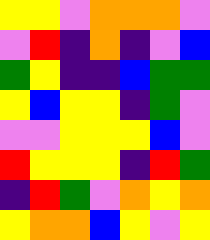[["yellow", "yellow", "violet", "orange", "orange", "orange", "violet"], ["violet", "red", "indigo", "orange", "indigo", "violet", "blue"], ["green", "yellow", "indigo", "indigo", "blue", "green", "green"], ["yellow", "blue", "yellow", "yellow", "indigo", "green", "violet"], ["violet", "violet", "yellow", "yellow", "yellow", "blue", "violet"], ["red", "yellow", "yellow", "yellow", "indigo", "red", "green"], ["indigo", "red", "green", "violet", "orange", "yellow", "orange"], ["yellow", "orange", "orange", "blue", "yellow", "violet", "yellow"]]